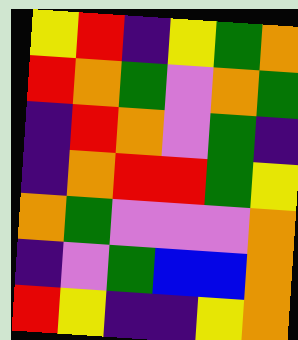[["yellow", "red", "indigo", "yellow", "green", "orange"], ["red", "orange", "green", "violet", "orange", "green"], ["indigo", "red", "orange", "violet", "green", "indigo"], ["indigo", "orange", "red", "red", "green", "yellow"], ["orange", "green", "violet", "violet", "violet", "orange"], ["indigo", "violet", "green", "blue", "blue", "orange"], ["red", "yellow", "indigo", "indigo", "yellow", "orange"]]